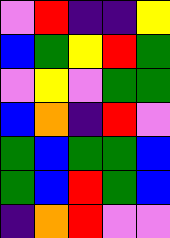[["violet", "red", "indigo", "indigo", "yellow"], ["blue", "green", "yellow", "red", "green"], ["violet", "yellow", "violet", "green", "green"], ["blue", "orange", "indigo", "red", "violet"], ["green", "blue", "green", "green", "blue"], ["green", "blue", "red", "green", "blue"], ["indigo", "orange", "red", "violet", "violet"]]